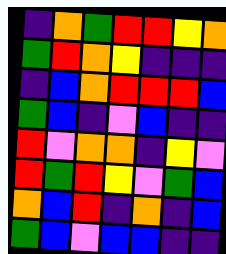[["indigo", "orange", "green", "red", "red", "yellow", "orange"], ["green", "red", "orange", "yellow", "indigo", "indigo", "indigo"], ["indigo", "blue", "orange", "red", "red", "red", "blue"], ["green", "blue", "indigo", "violet", "blue", "indigo", "indigo"], ["red", "violet", "orange", "orange", "indigo", "yellow", "violet"], ["red", "green", "red", "yellow", "violet", "green", "blue"], ["orange", "blue", "red", "indigo", "orange", "indigo", "blue"], ["green", "blue", "violet", "blue", "blue", "indigo", "indigo"]]